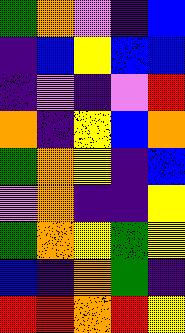[["green", "orange", "violet", "indigo", "blue"], ["indigo", "blue", "yellow", "blue", "blue"], ["indigo", "violet", "indigo", "violet", "red"], ["orange", "indigo", "yellow", "blue", "orange"], ["green", "orange", "yellow", "indigo", "blue"], ["violet", "orange", "indigo", "indigo", "yellow"], ["green", "orange", "yellow", "green", "yellow"], ["blue", "indigo", "orange", "green", "indigo"], ["red", "red", "orange", "red", "yellow"]]